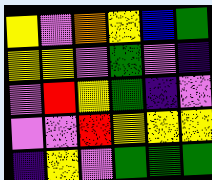[["yellow", "violet", "orange", "yellow", "blue", "green"], ["yellow", "yellow", "violet", "green", "violet", "indigo"], ["violet", "red", "yellow", "green", "indigo", "violet"], ["violet", "violet", "red", "yellow", "yellow", "yellow"], ["indigo", "yellow", "violet", "green", "green", "green"]]